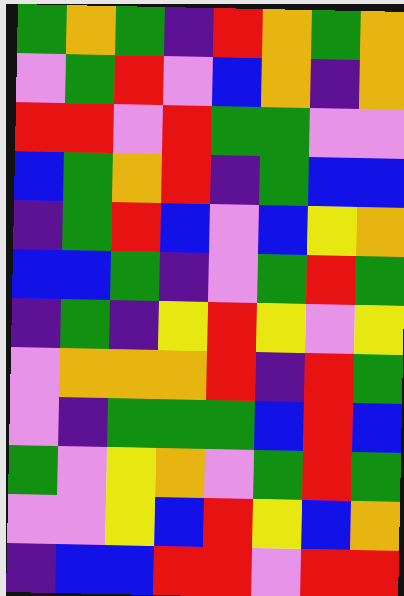[["green", "orange", "green", "indigo", "red", "orange", "green", "orange"], ["violet", "green", "red", "violet", "blue", "orange", "indigo", "orange"], ["red", "red", "violet", "red", "green", "green", "violet", "violet"], ["blue", "green", "orange", "red", "indigo", "green", "blue", "blue"], ["indigo", "green", "red", "blue", "violet", "blue", "yellow", "orange"], ["blue", "blue", "green", "indigo", "violet", "green", "red", "green"], ["indigo", "green", "indigo", "yellow", "red", "yellow", "violet", "yellow"], ["violet", "orange", "orange", "orange", "red", "indigo", "red", "green"], ["violet", "indigo", "green", "green", "green", "blue", "red", "blue"], ["green", "violet", "yellow", "orange", "violet", "green", "red", "green"], ["violet", "violet", "yellow", "blue", "red", "yellow", "blue", "orange"], ["indigo", "blue", "blue", "red", "red", "violet", "red", "red"]]